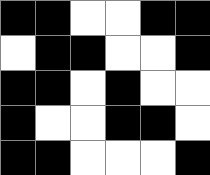[["black", "black", "white", "white", "black", "black"], ["white", "black", "black", "white", "white", "black"], ["black", "black", "white", "black", "white", "white"], ["black", "white", "white", "black", "black", "white"], ["black", "black", "white", "white", "white", "black"]]